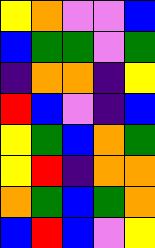[["yellow", "orange", "violet", "violet", "blue"], ["blue", "green", "green", "violet", "green"], ["indigo", "orange", "orange", "indigo", "yellow"], ["red", "blue", "violet", "indigo", "blue"], ["yellow", "green", "blue", "orange", "green"], ["yellow", "red", "indigo", "orange", "orange"], ["orange", "green", "blue", "green", "orange"], ["blue", "red", "blue", "violet", "yellow"]]